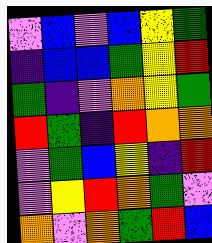[["violet", "blue", "violet", "blue", "yellow", "green"], ["indigo", "blue", "blue", "green", "yellow", "red"], ["green", "indigo", "violet", "orange", "yellow", "green"], ["red", "green", "indigo", "red", "orange", "orange"], ["violet", "green", "blue", "yellow", "indigo", "red"], ["violet", "yellow", "red", "orange", "green", "violet"], ["orange", "violet", "orange", "green", "red", "blue"]]